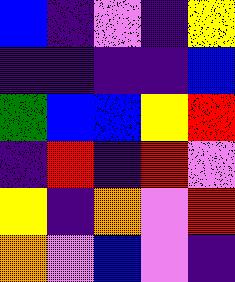[["blue", "indigo", "violet", "indigo", "yellow"], ["indigo", "indigo", "indigo", "indigo", "blue"], ["green", "blue", "blue", "yellow", "red"], ["indigo", "red", "indigo", "red", "violet"], ["yellow", "indigo", "orange", "violet", "red"], ["orange", "violet", "blue", "violet", "indigo"]]